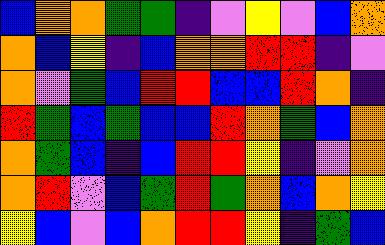[["blue", "orange", "orange", "green", "green", "indigo", "violet", "yellow", "violet", "blue", "orange"], ["orange", "blue", "yellow", "indigo", "blue", "orange", "orange", "red", "red", "indigo", "violet"], ["orange", "violet", "green", "blue", "red", "red", "blue", "blue", "red", "orange", "indigo"], ["red", "green", "blue", "green", "blue", "blue", "red", "orange", "green", "blue", "orange"], ["orange", "green", "blue", "indigo", "blue", "red", "red", "yellow", "indigo", "violet", "orange"], ["orange", "red", "violet", "blue", "green", "red", "green", "orange", "blue", "orange", "yellow"], ["yellow", "blue", "violet", "blue", "orange", "red", "red", "yellow", "indigo", "green", "blue"]]